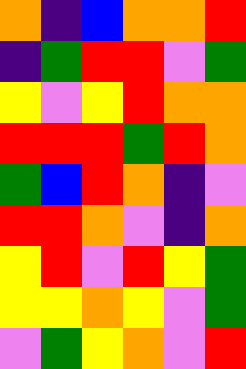[["orange", "indigo", "blue", "orange", "orange", "red"], ["indigo", "green", "red", "red", "violet", "green"], ["yellow", "violet", "yellow", "red", "orange", "orange"], ["red", "red", "red", "green", "red", "orange"], ["green", "blue", "red", "orange", "indigo", "violet"], ["red", "red", "orange", "violet", "indigo", "orange"], ["yellow", "red", "violet", "red", "yellow", "green"], ["yellow", "yellow", "orange", "yellow", "violet", "green"], ["violet", "green", "yellow", "orange", "violet", "red"]]